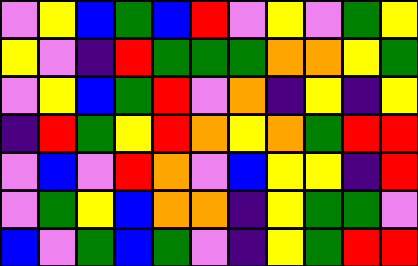[["violet", "yellow", "blue", "green", "blue", "red", "violet", "yellow", "violet", "green", "yellow"], ["yellow", "violet", "indigo", "red", "green", "green", "green", "orange", "orange", "yellow", "green"], ["violet", "yellow", "blue", "green", "red", "violet", "orange", "indigo", "yellow", "indigo", "yellow"], ["indigo", "red", "green", "yellow", "red", "orange", "yellow", "orange", "green", "red", "red"], ["violet", "blue", "violet", "red", "orange", "violet", "blue", "yellow", "yellow", "indigo", "red"], ["violet", "green", "yellow", "blue", "orange", "orange", "indigo", "yellow", "green", "green", "violet"], ["blue", "violet", "green", "blue", "green", "violet", "indigo", "yellow", "green", "red", "red"]]